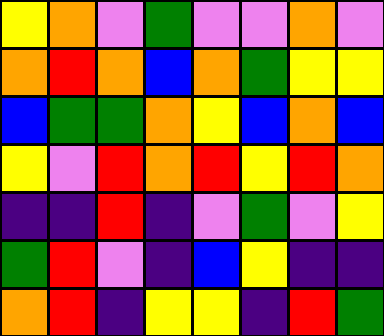[["yellow", "orange", "violet", "green", "violet", "violet", "orange", "violet"], ["orange", "red", "orange", "blue", "orange", "green", "yellow", "yellow"], ["blue", "green", "green", "orange", "yellow", "blue", "orange", "blue"], ["yellow", "violet", "red", "orange", "red", "yellow", "red", "orange"], ["indigo", "indigo", "red", "indigo", "violet", "green", "violet", "yellow"], ["green", "red", "violet", "indigo", "blue", "yellow", "indigo", "indigo"], ["orange", "red", "indigo", "yellow", "yellow", "indigo", "red", "green"]]